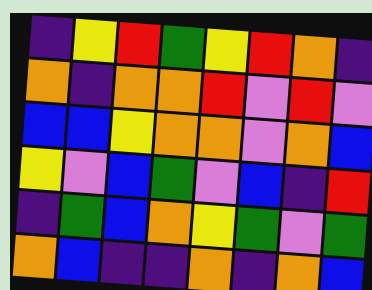[["indigo", "yellow", "red", "green", "yellow", "red", "orange", "indigo"], ["orange", "indigo", "orange", "orange", "red", "violet", "red", "violet"], ["blue", "blue", "yellow", "orange", "orange", "violet", "orange", "blue"], ["yellow", "violet", "blue", "green", "violet", "blue", "indigo", "red"], ["indigo", "green", "blue", "orange", "yellow", "green", "violet", "green"], ["orange", "blue", "indigo", "indigo", "orange", "indigo", "orange", "blue"]]